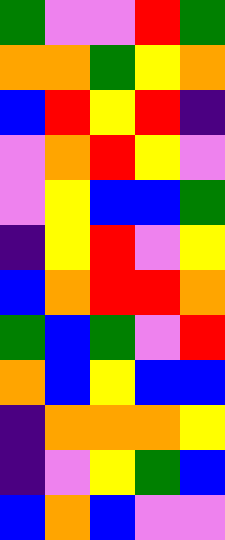[["green", "violet", "violet", "red", "green"], ["orange", "orange", "green", "yellow", "orange"], ["blue", "red", "yellow", "red", "indigo"], ["violet", "orange", "red", "yellow", "violet"], ["violet", "yellow", "blue", "blue", "green"], ["indigo", "yellow", "red", "violet", "yellow"], ["blue", "orange", "red", "red", "orange"], ["green", "blue", "green", "violet", "red"], ["orange", "blue", "yellow", "blue", "blue"], ["indigo", "orange", "orange", "orange", "yellow"], ["indigo", "violet", "yellow", "green", "blue"], ["blue", "orange", "blue", "violet", "violet"]]